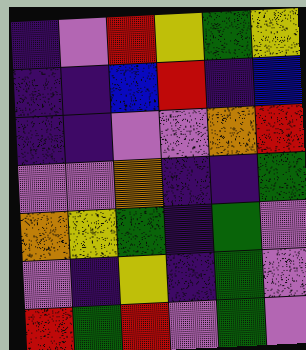[["indigo", "violet", "red", "yellow", "green", "yellow"], ["indigo", "indigo", "blue", "red", "indigo", "blue"], ["indigo", "indigo", "violet", "violet", "orange", "red"], ["violet", "violet", "orange", "indigo", "indigo", "green"], ["orange", "yellow", "green", "indigo", "green", "violet"], ["violet", "indigo", "yellow", "indigo", "green", "violet"], ["red", "green", "red", "violet", "green", "violet"]]